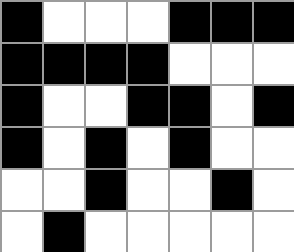[["black", "white", "white", "white", "black", "black", "black"], ["black", "black", "black", "black", "white", "white", "white"], ["black", "white", "white", "black", "black", "white", "black"], ["black", "white", "black", "white", "black", "white", "white"], ["white", "white", "black", "white", "white", "black", "white"], ["white", "black", "white", "white", "white", "white", "white"]]